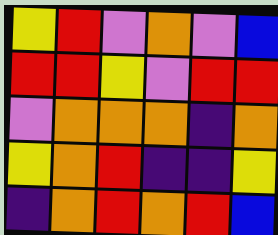[["yellow", "red", "violet", "orange", "violet", "blue"], ["red", "red", "yellow", "violet", "red", "red"], ["violet", "orange", "orange", "orange", "indigo", "orange"], ["yellow", "orange", "red", "indigo", "indigo", "yellow"], ["indigo", "orange", "red", "orange", "red", "blue"]]